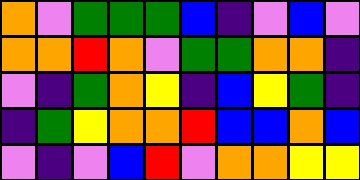[["orange", "violet", "green", "green", "green", "blue", "indigo", "violet", "blue", "violet"], ["orange", "orange", "red", "orange", "violet", "green", "green", "orange", "orange", "indigo"], ["violet", "indigo", "green", "orange", "yellow", "indigo", "blue", "yellow", "green", "indigo"], ["indigo", "green", "yellow", "orange", "orange", "red", "blue", "blue", "orange", "blue"], ["violet", "indigo", "violet", "blue", "red", "violet", "orange", "orange", "yellow", "yellow"]]